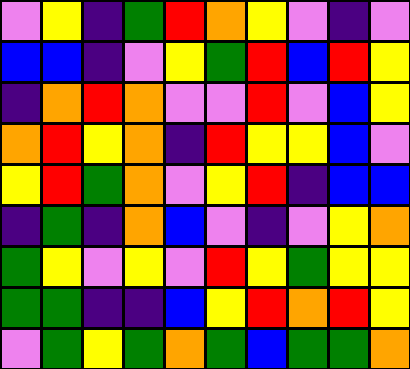[["violet", "yellow", "indigo", "green", "red", "orange", "yellow", "violet", "indigo", "violet"], ["blue", "blue", "indigo", "violet", "yellow", "green", "red", "blue", "red", "yellow"], ["indigo", "orange", "red", "orange", "violet", "violet", "red", "violet", "blue", "yellow"], ["orange", "red", "yellow", "orange", "indigo", "red", "yellow", "yellow", "blue", "violet"], ["yellow", "red", "green", "orange", "violet", "yellow", "red", "indigo", "blue", "blue"], ["indigo", "green", "indigo", "orange", "blue", "violet", "indigo", "violet", "yellow", "orange"], ["green", "yellow", "violet", "yellow", "violet", "red", "yellow", "green", "yellow", "yellow"], ["green", "green", "indigo", "indigo", "blue", "yellow", "red", "orange", "red", "yellow"], ["violet", "green", "yellow", "green", "orange", "green", "blue", "green", "green", "orange"]]